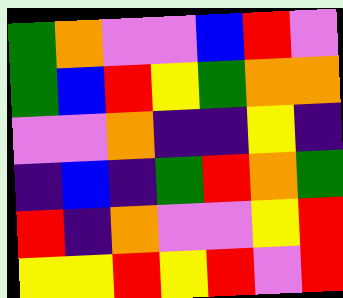[["green", "orange", "violet", "violet", "blue", "red", "violet"], ["green", "blue", "red", "yellow", "green", "orange", "orange"], ["violet", "violet", "orange", "indigo", "indigo", "yellow", "indigo"], ["indigo", "blue", "indigo", "green", "red", "orange", "green"], ["red", "indigo", "orange", "violet", "violet", "yellow", "red"], ["yellow", "yellow", "red", "yellow", "red", "violet", "red"]]